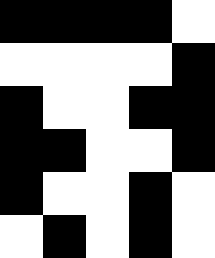[["black", "black", "black", "black", "white"], ["white", "white", "white", "white", "black"], ["black", "white", "white", "black", "black"], ["black", "black", "white", "white", "black"], ["black", "white", "white", "black", "white"], ["white", "black", "white", "black", "white"]]